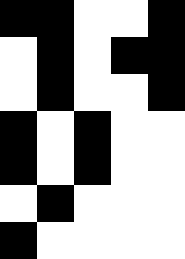[["black", "black", "white", "white", "black"], ["white", "black", "white", "black", "black"], ["white", "black", "white", "white", "black"], ["black", "white", "black", "white", "white"], ["black", "white", "black", "white", "white"], ["white", "black", "white", "white", "white"], ["black", "white", "white", "white", "white"]]